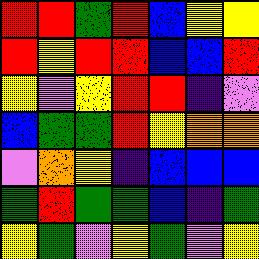[["red", "red", "green", "red", "blue", "yellow", "yellow"], ["red", "yellow", "red", "red", "blue", "blue", "red"], ["yellow", "violet", "yellow", "red", "red", "indigo", "violet"], ["blue", "green", "green", "red", "yellow", "orange", "orange"], ["violet", "orange", "yellow", "indigo", "blue", "blue", "blue"], ["green", "red", "green", "green", "blue", "indigo", "green"], ["yellow", "green", "violet", "yellow", "green", "violet", "yellow"]]